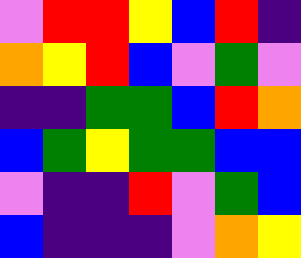[["violet", "red", "red", "yellow", "blue", "red", "indigo"], ["orange", "yellow", "red", "blue", "violet", "green", "violet"], ["indigo", "indigo", "green", "green", "blue", "red", "orange"], ["blue", "green", "yellow", "green", "green", "blue", "blue"], ["violet", "indigo", "indigo", "red", "violet", "green", "blue"], ["blue", "indigo", "indigo", "indigo", "violet", "orange", "yellow"]]